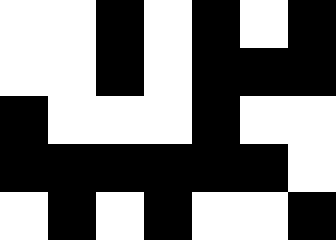[["white", "white", "black", "white", "black", "white", "black"], ["white", "white", "black", "white", "black", "black", "black"], ["black", "white", "white", "white", "black", "white", "white"], ["black", "black", "black", "black", "black", "black", "white"], ["white", "black", "white", "black", "white", "white", "black"]]